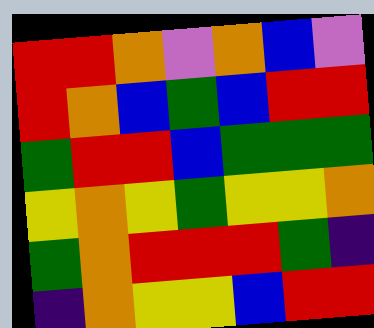[["red", "red", "orange", "violet", "orange", "blue", "violet"], ["red", "orange", "blue", "green", "blue", "red", "red"], ["green", "red", "red", "blue", "green", "green", "green"], ["yellow", "orange", "yellow", "green", "yellow", "yellow", "orange"], ["green", "orange", "red", "red", "red", "green", "indigo"], ["indigo", "orange", "yellow", "yellow", "blue", "red", "red"]]